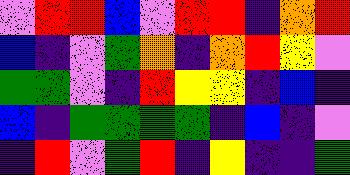[["violet", "red", "red", "blue", "violet", "red", "red", "indigo", "orange", "red"], ["blue", "indigo", "violet", "green", "orange", "indigo", "orange", "red", "yellow", "violet"], ["green", "green", "violet", "indigo", "red", "yellow", "yellow", "indigo", "blue", "indigo"], ["blue", "indigo", "green", "green", "green", "green", "indigo", "blue", "indigo", "violet"], ["indigo", "red", "violet", "green", "red", "indigo", "yellow", "indigo", "indigo", "green"]]